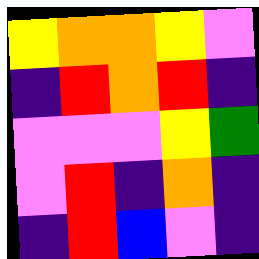[["yellow", "orange", "orange", "yellow", "violet"], ["indigo", "red", "orange", "red", "indigo"], ["violet", "violet", "violet", "yellow", "green"], ["violet", "red", "indigo", "orange", "indigo"], ["indigo", "red", "blue", "violet", "indigo"]]